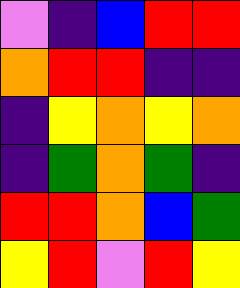[["violet", "indigo", "blue", "red", "red"], ["orange", "red", "red", "indigo", "indigo"], ["indigo", "yellow", "orange", "yellow", "orange"], ["indigo", "green", "orange", "green", "indigo"], ["red", "red", "orange", "blue", "green"], ["yellow", "red", "violet", "red", "yellow"]]